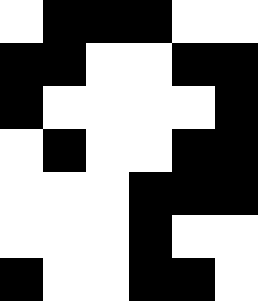[["white", "black", "black", "black", "white", "white"], ["black", "black", "white", "white", "black", "black"], ["black", "white", "white", "white", "white", "black"], ["white", "black", "white", "white", "black", "black"], ["white", "white", "white", "black", "black", "black"], ["white", "white", "white", "black", "white", "white"], ["black", "white", "white", "black", "black", "white"]]